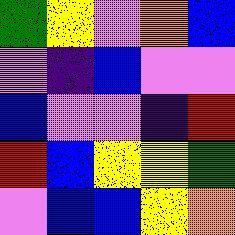[["green", "yellow", "violet", "orange", "blue"], ["violet", "indigo", "blue", "violet", "violet"], ["blue", "violet", "violet", "indigo", "red"], ["red", "blue", "yellow", "yellow", "green"], ["violet", "blue", "blue", "yellow", "orange"]]